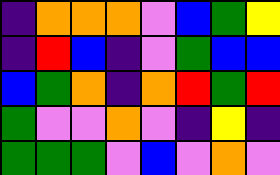[["indigo", "orange", "orange", "orange", "violet", "blue", "green", "yellow"], ["indigo", "red", "blue", "indigo", "violet", "green", "blue", "blue"], ["blue", "green", "orange", "indigo", "orange", "red", "green", "red"], ["green", "violet", "violet", "orange", "violet", "indigo", "yellow", "indigo"], ["green", "green", "green", "violet", "blue", "violet", "orange", "violet"]]